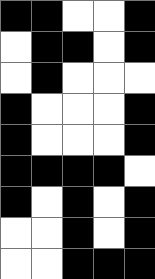[["black", "black", "white", "white", "black"], ["white", "black", "black", "white", "black"], ["white", "black", "white", "white", "white"], ["black", "white", "white", "white", "black"], ["black", "white", "white", "white", "black"], ["black", "black", "black", "black", "white"], ["black", "white", "black", "white", "black"], ["white", "white", "black", "white", "black"], ["white", "white", "black", "black", "black"]]